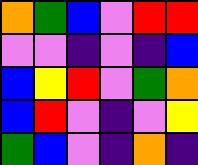[["orange", "green", "blue", "violet", "red", "red"], ["violet", "violet", "indigo", "violet", "indigo", "blue"], ["blue", "yellow", "red", "violet", "green", "orange"], ["blue", "red", "violet", "indigo", "violet", "yellow"], ["green", "blue", "violet", "indigo", "orange", "indigo"]]